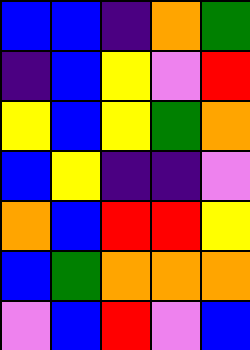[["blue", "blue", "indigo", "orange", "green"], ["indigo", "blue", "yellow", "violet", "red"], ["yellow", "blue", "yellow", "green", "orange"], ["blue", "yellow", "indigo", "indigo", "violet"], ["orange", "blue", "red", "red", "yellow"], ["blue", "green", "orange", "orange", "orange"], ["violet", "blue", "red", "violet", "blue"]]